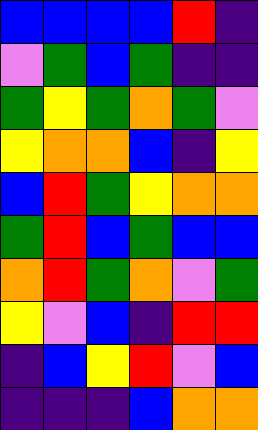[["blue", "blue", "blue", "blue", "red", "indigo"], ["violet", "green", "blue", "green", "indigo", "indigo"], ["green", "yellow", "green", "orange", "green", "violet"], ["yellow", "orange", "orange", "blue", "indigo", "yellow"], ["blue", "red", "green", "yellow", "orange", "orange"], ["green", "red", "blue", "green", "blue", "blue"], ["orange", "red", "green", "orange", "violet", "green"], ["yellow", "violet", "blue", "indigo", "red", "red"], ["indigo", "blue", "yellow", "red", "violet", "blue"], ["indigo", "indigo", "indigo", "blue", "orange", "orange"]]